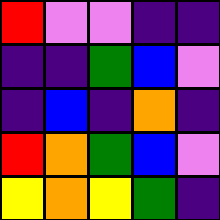[["red", "violet", "violet", "indigo", "indigo"], ["indigo", "indigo", "green", "blue", "violet"], ["indigo", "blue", "indigo", "orange", "indigo"], ["red", "orange", "green", "blue", "violet"], ["yellow", "orange", "yellow", "green", "indigo"]]